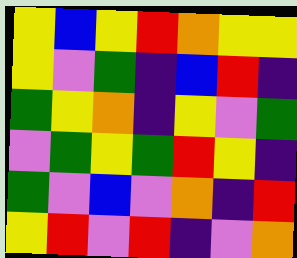[["yellow", "blue", "yellow", "red", "orange", "yellow", "yellow"], ["yellow", "violet", "green", "indigo", "blue", "red", "indigo"], ["green", "yellow", "orange", "indigo", "yellow", "violet", "green"], ["violet", "green", "yellow", "green", "red", "yellow", "indigo"], ["green", "violet", "blue", "violet", "orange", "indigo", "red"], ["yellow", "red", "violet", "red", "indigo", "violet", "orange"]]